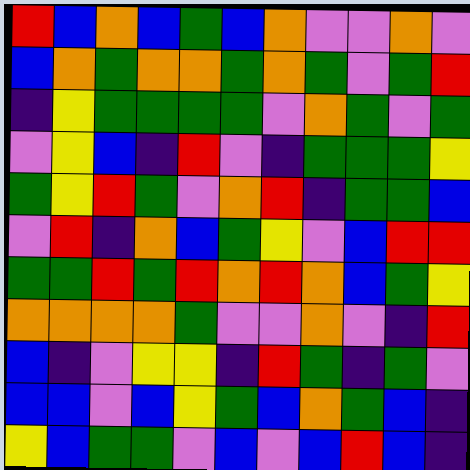[["red", "blue", "orange", "blue", "green", "blue", "orange", "violet", "violet", "orange", "violet"], ["blue", "orange", "green", "orange", "orange", "green", "orange", "green", "violet", "green", "red"], ["indigo", "yellow", "green", "green", "green", "green", "violet", "orange", "green", "violet", "green"], ["violet", "yellow", "blue", "indigo", "red", "violet", "indigo", "green", "green", "green", "yellow"], ["green", "yellow", "red", "green", "violet", "orange", "red", "indigo", "green", "green", "blue"], ["violet", "red", "indigo", "orange", "blue", "green", "yellow", "violet", "blue", "red", "red"], ["green", "green", "red", "green", "red", "orange", "red", "orange", "blue", "green", "yellow"], ["orange", "orange", "orange", "orange", "green", "violet", "violet", "orange", "violet", "indigo", "red"], ["blue", "indigo", "violet", "yellow", "yellow", "indigo", "red", "green", "indigo", "green", "violet"], ["blue", "blue", "violet", "blue", "yellow", "green", "blue", "orange", "green", "blue", "indigo"], ["yellow", "blue", "green", "green", "violet", "blue", "violet", "blue", "red", "blue", "indigo"]]